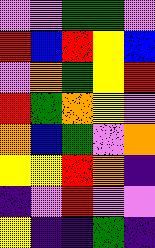[["violet", "violet", "green", "green", "violet"], ["red", "blue", "red", "yellow", "blue"], ["violet", "orange", "green", "yellow", "red"], ["red", "green", "orange", "yellow", "violet"], ["orange", "blue", "green", "violet", "orange"], ["yellow", "yellow", "red", "orange", "indigo"], ["indigo", "violet", "red", "violet", "violet"], ["yellow", "indigo", "indigo", "green", "indigo"]]